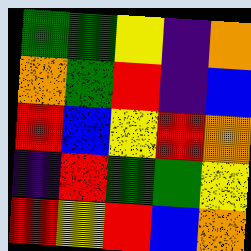[["green", "green", "yellow", "indigo", "orange"], ["orange", "green", "red", "indigo", "blue"], ["red", "blue", "yellow", "red", "orange"], ["indigo", "red", "green", "green", "yellow"], ["red", "yellow", "red", "blue", "orange"]]